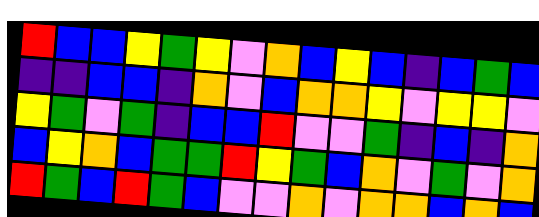[["red", "blue", "blue", "yellow", "green", "yellow", "violet", "orange", "blue", "yellow", "blue", "indigo", "blue", "green", "blue"], ["indigo", "indigo", "blue", "blue", "indigo", "orange", "violet", "blue", "orange", "orange", "yellow", "violet", "yellow", "yellow", "violet"], ["yellow", "green", "violet", "green", "indigo", "blue", "blue", "red", "violet", "violet", "green", "indigo", "blue", "indigo", "orange"], ["blue", "yellow", "orange", "blue", "green", "green", "red", "yellow", "green", "blue", "orange", "violet", "green", "violet", "orange"], ["red", "green", "blue", "red", "green", "blue", "violet", "violet", "orange", "violet", "orange", "orange", "blue", "orange", "blue"]]